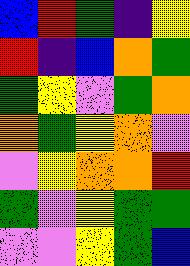[["blue", "red", "green", "indigo", "yellow"], ["red", "indigo", "blue", "orange", "green"], ["green", "yellow", "violet", "green", "orange"], ["orange", "green", "yellow", "orange", "violet"], ["violet", "yellow", "orange", "orange", "red"], ["green", "violet", "yellow", "green", "green"], ["violet", "violet", "yellow", "green", "blue"]]